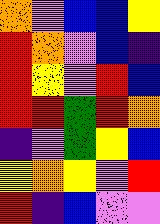[["orange", "violet", "blue", "blue", "yellow"], ["red", "orange", "violet", "blue", "indigo"], ["red", "yellow", "violet", "red", "blue"], ["red", "red", "green", "red", "orange"], ["indigo", "violet", "green", "yellow", "blue"], ["yellow", "orange", "yellow", "violet", "red"], ["red", "indigo", "blue", "violet", "violet"]]